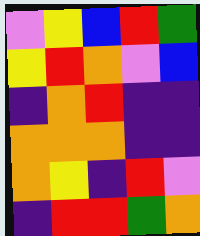[["violet", "yellow", "blue", "red", "green"], ["yellow", "red", "orange", "violet", "blue"], ["indigo", "orange", "red", "indigo", "indigo"], ["orange", "orange", "orange", "indigo", "indigo"], ["orange", "yellow", "indigo", "red", "violet"], ["indigo", "red", "red", "green", "orange"]]